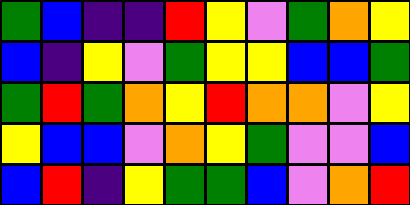[["green", "blue", "indigo", "indigo", "red", "yellow", "violet", "green", "orange", "yellow"], ["blue", "indigo", "yellow", "violet", "green", "yellow", "yellow", "blue", "blue", "green"], ["green", "red", "green", "orange", "yellow", "red", "orange", "orange", "violet", "yellow"], ["yellow", "blue", "blue", "violet", "orange", "yellow", "green", "violet", "violet", "blue"], ["blue", "red", "indigo", "yellow", "green", "green", "blue", "violet", "orange", "red"]]